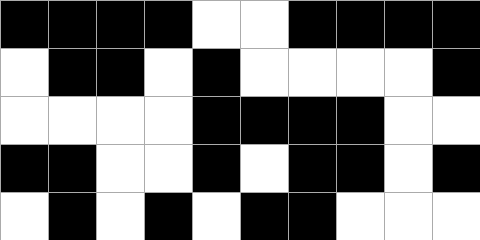[["black", "black", "black", "black", "white", "white", "black", "black", "black", "black"], ["white", "black", "black", "white", "black", "white", "white", "white", "white", "black"], ["white", "white", "white", "white", "black", "black", "black", "black", "white", "white"], ["black", "black", "white", "white", "black", "white", "black", "black", "white", "black"], ["white", "black", "white", "black", "white", "black", "black", "white", "white", "white"]]